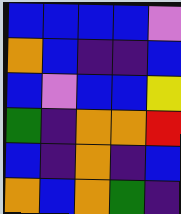[["blue", "blue", "blue", "blue", "violet"], ["orange", "blue", "indigo", "indigo", "blue"], ["blue", "violet", "blue", "blue", "yellow"], ["green", "indigo", "orange", "orange", "red"], ["blue", "indigo", "orange", "indigo", "blue"], ["orange", "blue", "orange", "green", "indigo"]]